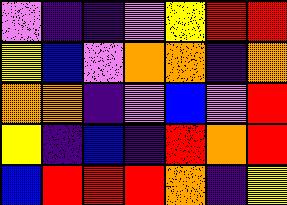[["violet", "indigo", "indigo", "violet", "yellow", "red", "red"], ["yellow", "blue", "violet", "orange", "orange", "indigo", "orange"], ["orange", "orange", "indigo", "violet", "blue", "violet", "red"], ["yellow", "indigo", "blue", "indigo", "red", "orange", "red"], ["blue", "red", "red", "red", "orange", "indigo", "yellow"]]